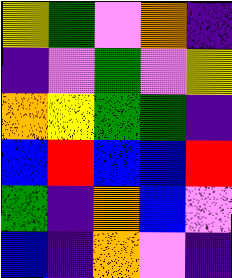[["yellow", "green", "violet", "orange", "indigo"], ["indigo", "violet", "green", "violet", "yellow"], ["orange", "yellow", "green", "green", "indigo"], ["blue", "red", "blue", "blue", "red"], ["green", "indigo", "orange", "blue", "violet"], ["blue", "indigo", "orange", "violet", "indigo"]]